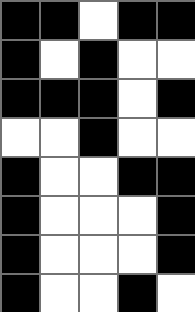[["black", "black", "white", "black", "black"], ["black", "white", "black", "white", "white"], ["black", "black", "black", "white", "black"], ["white", "white", "black", "white", "white"], ["black", "white", "white", "black", "black"], ["black", "white", "white", "white", "black"], ["black", "white", "white", "white", "black"], ["black", "white", "white", "black", "white"]]